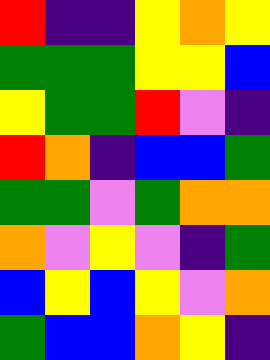[["red", "indigo", "indigo", "yellow", "orange", "yellow"], ["green", "green", "green", "yellow", "yellow", "blue"], ["yellow", "green", "green", "red", "violet", "indigo"], ["red", "orange", "indigo", "blue", "blue", "green"], ["green", "green", "violet", "green", "orange", "orange"], ["orange", "violet", "yellow", "violet", "indigo", "green"], ["blue", "yellow", "blue", "yellow", "violet", "orange"], ["green", "blue", "blue", "orange", "yellow", "indigo"]]